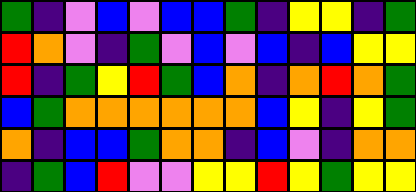[["green", "indigo", "violet", "blue", "violet", "blue", "blue", "green", "indigo", "yellow", "yellow", "indigo", "green"], ["red", "orange", "violet", "indigo", "green", "violet", "blue", "violet", "blue", "indigo", "blue", "yellow", "yellow"], ["red", "indigo", "green", "yellow", "red", "green", "blue", "orange", "indigo", "orange", "red", "orange", "green"], ["blue", "green", "orange", "orange", "orange", "orange", "orange", "orange", "blue", "yellow", "indigo", "yellow", "green"], ["orange", "indigo", "blue", "blue", "green", "orange", "orange", "indigo", "blue", "violet", "indigo", "orange", "orange"], ["indigo", "green", "blue", "red", "violet", "violet", "yellow", "yellow", "red", "yellow", "green", "yellow", "yellow"]]